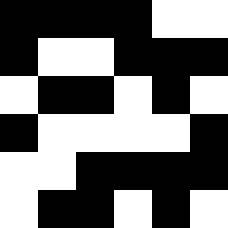[["black", "black", "black", "black", "white", "white"], ["black", "white", "white", "black", "black", "black"], ["white", "black", "black", "white", "black", "white"], ["black", "white", "white", "white", "white", "black"], ["white", "white", "black", "black", "black", "black"], ["white", "black", "black", "white", "black", "white"]]